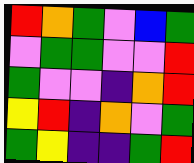[["red", "orange", "green", "violet", "blue", "green"], ["violet", "green", "green", "violet", "violet", "red"], ["green", "violet", "violet", "indigo", "orange", "red"], ["yellow", "red", "indigo", "orange", "violet", "green"], ["green", "yellow", "indigo", "indigo", "green", "red"]]